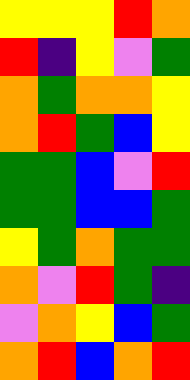[["yellow", "yellow", "yellow", "red", "orange"], ["red", "indigo", "yellow", "violet", "green"], ["orange", "green", "orange", "orange", "yellow"], ["orange", "red", "green", "blue", "yellow"], ["green", "green", "blue", "violet", "red"], ["green", "green", "blue", "blue", "green"], ["yellow", "green", "orange", "green", "green"], ["orange", "violet", "red", "green", "indigo"], ["violet", "orange", "yellow", "blue", "green"], ["orange", "red", "blue", "orange", "red"]]